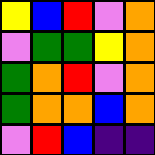[["yellow", "blue", "red", "violet", "orange"], ["violet", "green", "green", "yellow", "orange"], ["green", "orange", "red", "violet", "orange"], ["green", "orange", "orange", "blue", "orange"], ["violet", "red", "blue", "indigo", "indigo"]]